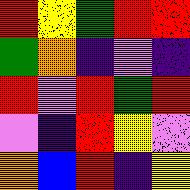[["red", "yellow", "green", "red", "red"], ["green", "orange", "indigo", "violet", "indigo"], ["red", "violet", "red", "green", "red"], ["violet", "indigo", "red", "yellow", "violet"], ["orange", "blue", "red", "indigo", "yellow"]]